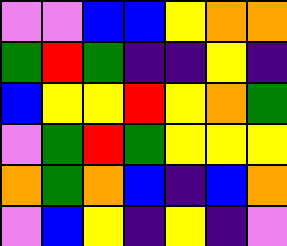[["violet", "violet", "blue", "blue", "yellow", "orange", "orange"], ["green", "red", "green", "indigo", "indigo", "yellow", "indigo"], ["blue", "yellow", "yellow", "red", "yellow", "orange", "green"], ["violet", "green", "red", "green", "yellow", "yellow", "yellow"], ["orange", "green", "orange", "blue", "indigo", "blue", "orange"], ["violet", "blue", "yellow", "indigo", "yellow", "indigo", "violet"]]